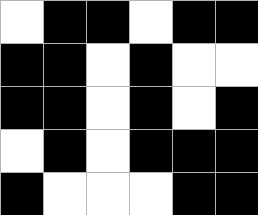[["white", "black", "black", "white", "black", "black"], ["black", "black", "white", "black", "white", "white"], ["black", "black", "white", "black", "white", "black"], ["white", "black", "white", "black", "black", "black"], ["black", "white", "white", "white", "black", "black"]]